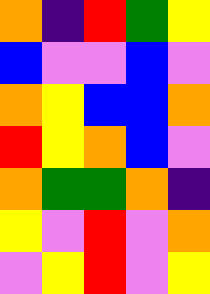[["orange", "indigo", "red", "green", "yellow"], ["blue", "violet", "violet", "blue", "violet"], ["orange", "yellow", "blue", "blue", "orange"], ["red", "yellow", "orange", "blue", "violet"], ["orange", "green", "green", "orange", "indigo"], ["yellow", "violet", "red", "violet", "orange"], ["violet", "yellow", "red", "violet", "yellow"]]